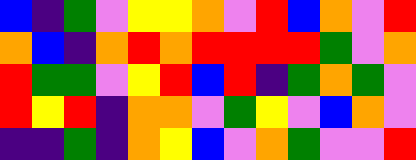[["blue", "indigo", "green", "violet", "yellow", "yellow", "orange", "violet", "red", "blue", "orange", "violet", "red"], ["orange", "blue", "indigo", "orange", "red", "orange", "red", "red", "red", "red", "green", "violet", "orange"], ["red", "green", "green", "violet", "yellow", "red", "blue", "red", "indigo", "green", "orange", "green", "violet"], ["red", "yellow", "red", "indigo", "orange", "orange", "violet", "green", "yellow", "violet", "blue", "orange", "violet"], ["indigo", "indigo", "green", "indigo", "orange", "yellow", "blue", "violet", "orange", "green", "violet", "violet", "red"]]